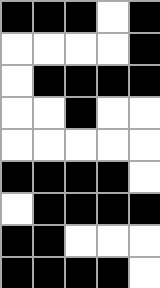[["black", "black", "black", "white", "black"], ["white", "white", "white", "white", "black"], ["white", "black", "black", "black", "black"], ["white", "white", "black", "white", "white"], ["white", "white", "white", "white", "white"], ["black", "black", "black", "black", "white"], ["white", "black", "black", "black", "black"], ["black", "black", "white", "white", "white"], ["black", "black", "black", "black", "white"]]